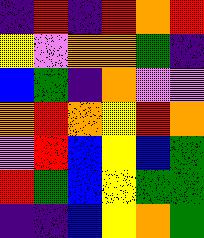[["indigo", "red", "indigo", "red", "orange", "red"], ["yellow", "violet", "orange", "orange", "green", "indigo"], ["blue", "green", "indigo", "orange", "violet", "violet"], ["orange", "red", "orange", "yellow", "red", "orange"], ["violet", "red", "blue", "yellow", "blue", "green"], ["red", "green", "blue", "yellow", "green", "green"], ["indigo", "indigo", "blue", "yellow", "orange", "green"]]